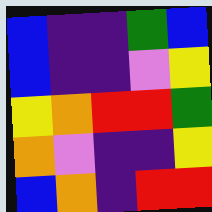[["blue", "indigo", "indigo", "green", "blue"], ["blue", "indigo", "indigo", "violet", "yellow"], ["yellow", "orange", "red", "red", "green"], ["orange", "violet", "indigo", "indigo", "yellow"], ["blue", "orange", "indigo", "red", "red"]]